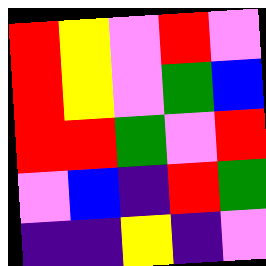[["red", "yellow", "violet", "red", "violet"], ["red", "yellow", "violet", "green", "blue"], ["red", "red", "green", "violet", "red"], ["violet", "blue", "indigo", "red", "green"], ["indigo", "indigo", "yellow", "indigo", "violet"]]